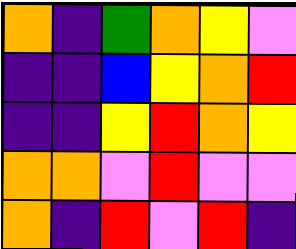[["orange", "indigo", "green", "orange", "yellow", "violet"], ["indigo", "indigo", "blue", "yellow", "orange", "red"], ["indigo", "indigo", "yellow", "red", "orange", "yellow"], ["orange", "orange", "violet", "red", "violet", "violet"], ["orange", "indigo", "red", "violet", "red", "indigo"]]